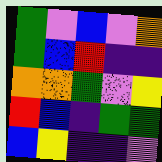[["green", "violet", "blue", "violet", "orange"], ["green", "blue", "red", "indigo", "indigo"], ["orange", "orange", "green", "violet", "yellow"], ["red", "blue", "indigo", "green", "green"], ["blue", "yellow", "indigo", "indigo", "violet"]]